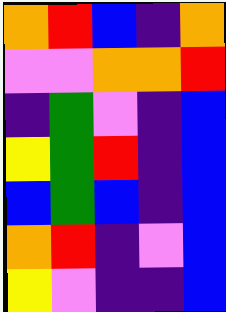[["orange", "red", "blue", "indigo", "orange"], ["violet", "violet", "orange", "orange", "red"], ["indigo", "green", "violet", "indigo", "blue"], ["yellow", "green", "red", "indigo", "blue"], ["blue", "green", "blue", "indigo", "blue"], ["orange", "red", "indigo", "violet", "blue"], ["yellow", "violet", "indigo", "indigo", "blue"]]